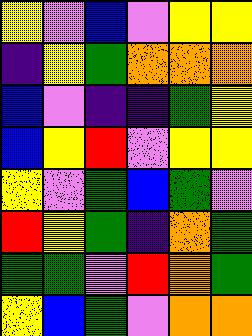[["yellow", "violet", "blue", "violet", "yellow", "yellow"], ["indigo", "yellow", "green", "orange", "orange", "orange"], ["blue", "violet", "indigo", "indigo", "green", "yellow"], ["blue", "yellow", "red", "violet", "yellow", "yellow"], ["yellow", "violet", "green", "blue", "green", "violet"], ["red", "yellow", "green", "indigo", "orange", "green"], ["green", "green", "violet", "red", "orange", "green"], ["yellow", "blue", "green", "violet", "orange", "orange"]]